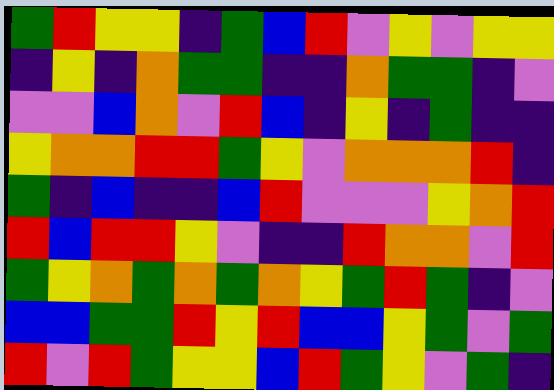[["green", "red", "yellow", "yellow", "indigo", "green", "blue", "red", "violet", "yellow", "violet", "yellow", "yellow"], ["indigo", "yellow", "indigo", "orange", "green", "green", "indigo", "indigo", "orange", "green", "green", "indigo", "violet"], ["violet", "violet", "blue", "orange", "violet", "red", "blue", "indigo", "yellow", "indigo", "green", "indigo", "indigo"], ["yellow", "orange", "orange", "red", "red", "green", "yellow", "violet", "orange", "orange", "orange", "red", "indigo"], ["green", "indigo", "blue", "indigo", "indigo", "blue", "red", "violet", "violet", "violet", "yellow", "orange", "red"], ["red", "blue", "red", "red", "yellow", "violet", "indigo", "indigo", "red", "orange", "orange", "violet", "red"], ["green", "yellow", "orange", "green", "orange", "green", "orange", "yellow", "green", "red", "green", "indigo", "violet"], ["blue", "blue", "green", "green", "red", "yellow", "red", "blue", "blue", "yellow", "green", "violet", "green"], ["red", "violet", "red", "green", "yellow", "yellow", "blue", "red", "green", "yellow", "violet", "green", "indigo"]]